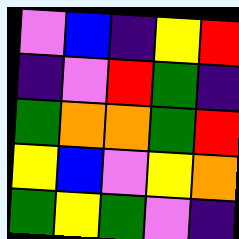[["violet", "blue", "indigo", "yellow", "red"], ["indigo", "violet", "red", "green", "indigo"], ["green", "orange", "orange", "green", "red"], ["yellow", "blue", "violet", "yellow", "orange"], ["green", "yellow", "green", "violet", "indigo"]]